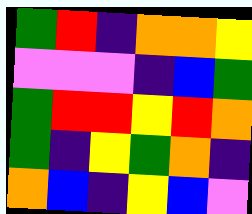[["green", "red", "indigo", "orange", "orange", "yellow"], ["violet", "violet", "violet", "indigo", "blue", "green"], ["green", "red", "red", "yellow", "red", "orange"], ["green", "indigo", "yellow", "green", "orange", "indigo"], ["orange", "blue", "indigo", "yellow", "blue", "violet"]]